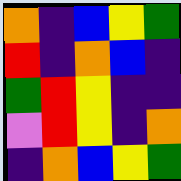[["orange", "indigo", "blue", "yellow", "green"], ["red", "indigo", "orange", "blue", "indigo"], ["green", "red", "yellow", "indigo", "indigo"], ["violet", "red", "yellow", "indigo", "orange"], ["indigo", "orange", "blue", "yellow", "green"]]